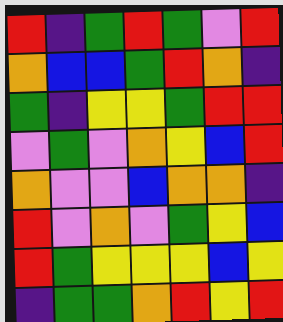[["red", "indigo", "green", "red", "green", "violet", "red"], ["orange", "blue", "blue", "green", "red", "orange", "indigo"], ["green", "indigo", "yellow", "yellow", "green", "red", "red"], ["violet", "green", "violet", "orange", "yellow", "blue", "red"], ["orange", "violet", "violet", "blue", "orange", "orange", "indigo"], ["red", "violet", "orange", "violet", "green", "yellow", "blue"], ["red", "green", "yellow", "yellow", "yellow", "blue", "yellow"], ["indigo", "green", "green", "orange", "red", "yellow", "red"]]